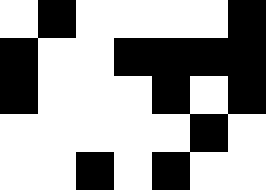[["white", "black", "white", "white", "white", "white", "black"], ["black", "white", "white", "black", "black", "black", "black"], ["black", "white", "white", "white", "black", "white", "black"], ["white", "white", "white", "white", "white", "black", "white"], ["white", "white", "black", "white", "black", "white", "white"]]